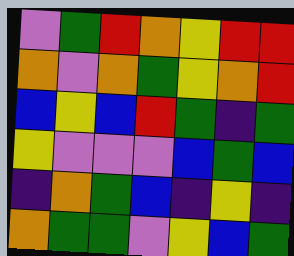[["violet", "green", "red", "orange", "yellow", "red", "red"], ["orange", "violet", "orange", "green", "yellow", "orange", "red"], ["blue", "yellow", "blue", "red", "green", "indigo", "green"], ["yellow", "violet", "violet", "violet", "blue", "green", "blue"], ["indigo", "orange", "green", "blue", "indigo", "yellow", "indigo"], ["orange", "green", "green", "violet", "yellow", "blue", "green"]]